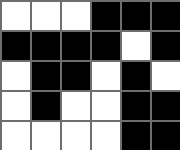[["white", "white", "white", "black", "black", "black"], ["black", "black", "black", "black", "white", "black"], ["white", "black", "black", "white", "black", "white"], ["white", "black", "white", "white", "black", "black"], ["white", "white", "white", "white", "black", "black"]]